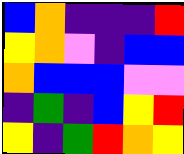[["blue", "orange", "indigo", "indigo", "indigo", "red"], ["yellow", "orange", "violet", "indigo", "blue", "blue"], ["orange", "blue", "blue", "blue", "violet", "violet"], ["indigo", "green", "indigo", "blue", "yellow", "red"], ["yellow", "indigo", "green", "red", "orange", "yellow"]]